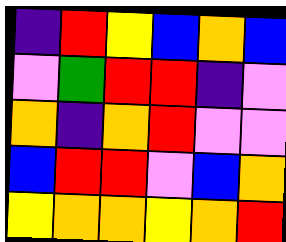[["indigo", "red", "yellow", "blue", "orange", "blue"], ["violet", "green", "red", "red", "indigo", "violet"], ["orange", "indigo", "orange", "red", "violet", "violet"], ["blue", "red", "red", "violet", "blue", "orange"], ["yellow", "orange", "orange", "yellow", "orange", "red"]]